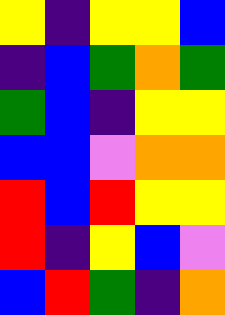[["yellow", "indigo", "yellow", "yellow", "blue"], ["indigo", "blue", "green", "orange", "green"], ["green", "blue", "indigo", "yellow", "yellow"], ["blue", "blue", "violet", "orange", "orange"], ["red", "blue", "red", "yellow", "yellow"], ["red", "indigo", "yellow", "blue", "violet"], ["blue", "red", "green", "indigo", "orange"]]